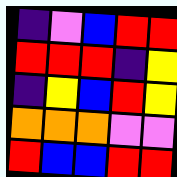[["indigo", "violet", "blue", "red", "red"], ["red", "red", "red", "indigo", "yellow"], ["indigo", "yellow", "blue", "red", "yellow"], ["orange", "orange", "orange", "violet", "violet"], ["red", "blue", "blue", "red", "red"]]